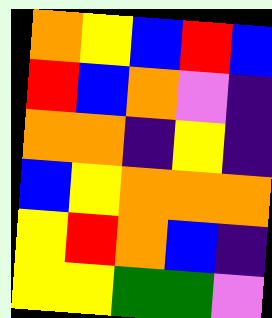[["orange", "yellow", "blue", "red", "blue"], ["red", "blue", "orange", "violet", "indigo"], ["orange", "orange", "indigo", "yellow", "indigo"], ["blue", "yellow", "orange", "orange", "orange"], ["yellow", "red", "orange", "blue", "indigo"], ["yellow", "yellow", "green", "green", "violet"]]